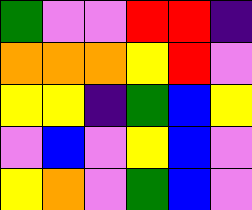[["green", "violet", "violet", "red", "red", "indigo"], ["orange", "orange", "orange", "yellow", "red", "violet"], ["yellow", "yellow", "indigo", "green", "blue", "yellow"], ["violet", "blue", "violet", "yellow", "blue", "violet"], ["yellow", "orange", "violet", "green", "blue", "violet"]]